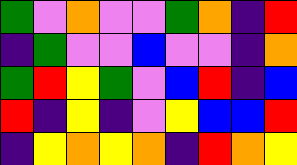[["green", "violet", "orange", "violet", "violet", "green", "orange", "indigo", "red"], ["indigo", "green", "violet", "violet", "blue", "violet", "violet", "indigo", "orange"], ["green", "red", "yellow", "green", "violet", "blue", "red", "indigo", "blue"], ["red", "indigo", "yellow", "indigo", "violet", "yellow", "blue", "blue", "red"], ["indigo", "yellow", "orange", "yellow", "orange", "indigo", "red", "orange", "yellow"]]